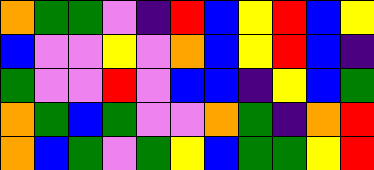[["orange", "green", "green", "violet", "indigo", "red", "blue", "yellow", "red", "blue", "yellow"], ["blue", "violet", "violet", "yellow", "violet", "orange", "blue", "yellow", "red", "blue", "indigo"], ["green", "violet", "violet", "red", "violet", "blue", "blue", "indigo", "yellow", "blue", "green"], ["orange", "green", "blue", "green", "violet", "violet", "orange", "green", "indigo", "orange", "red"], ["orange", "blue", "green", "violet", "green", "yellow", "blue", "green", "green", "yellow", "red"]]